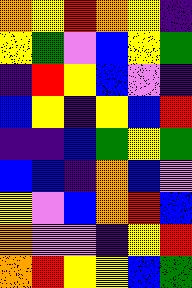[["orange", "yellow", "red", "orange", "yellow", "indigo"], ["yellow", "green", "violet", "blue", "yellow", "green"], ["indigo", "red", "yellow", "blue", "violet", "indigo"], ["blue", "yellow", "indigo", "yellow", "blue", "red"], ["indigo", "indigo", "blue", "green", "yellow", "green"], ["blue", "blue", "indigo", "orange", "blue", "violet"], ["yellow", "violet", "blue", "orange", "red", "blue"], ["orange", "violet", "violet", "indigo", "yellow", "red"], ["orange", "red", "yellow", "yellow", "blue", "green"]]